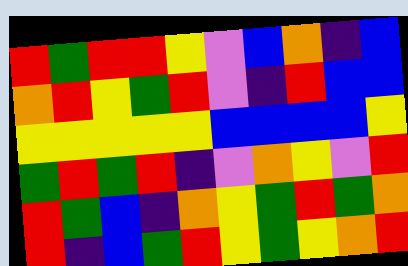[["red", "green", "red", "red", "yellow", "violet", "blue", "orange", "indigo", "blue"], ["orange", "red", "yellow", "green", "red", "violet", "indigo", "red", "blue", "blue"], ["yellow", "yellow", "yellow", "yellow", "yellow", "blue", "blue", "blue", "blue", "yellow"], ["green", "red", "green", "red", "indigo", "violet", "orange", "yellow", "violet", "red"], ["red", "green", "blue", "indigo", "orange", "yellow", "green", "red", "green", "orange"], ["red", "indigo", "blue", "green", "red", "yellow", "green", "yellow", "orange", "red"]]